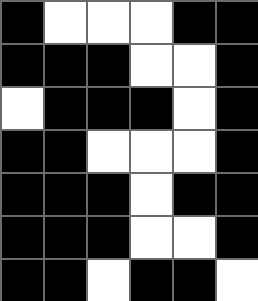[["black", "white", "white", "white", "black", "black"], ["black", "black", "black", "white", "white", "black"], ["white", "black", "black", "black", "white", "black"], ["black", "black", "white", "white", "white", "black"], ["black", "black", "black", "white", "black", "black"], ["black", "black", "black", "white", "white", "black"], ["black", "black", "white", "black", "black", "white"]]